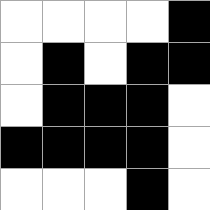[["white", "white", "white", "white", "black"], ["white", "black", "white", "black", "black"], ["white", "black", "black", "black", "white"], ["black", "black", "black", "black", "white"], ["white", "white", "white", "black", "white"]]